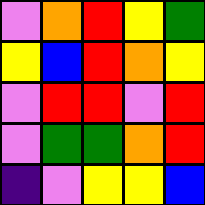[["violet", "orange", "red", "yellow", "green"], ["yellow", "blue", "red", "orange", "yellow"], ["violet", "red", "red", "violet", "red"], ["violet", "green", "green", "orange", "red"], ["indigo", "violet", "yellow", "yellow", "blue"]]